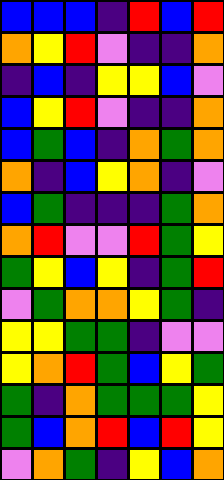[["blue", "blue", "blue", "indigo", "red", "blue", "red"], ["orange", "yellow", "red", "violet", "indigo", "indigo", "orange"], ["indigo", "blue", "indigo", "yellow", "yellow", "blue", "violet"], ["blue", "yellow", "red", "violet", "indigo", "indigo", "orange"], ["blue", "green", "blue", "indigo", "orange", "green", "orange"], ["orange", "indigo", "blue", "yellow", "orange", "indigo", "violet"], ["blue", "green", "indigo", "indigo", "indigo", "green", "orange"], ["orange", "red", "violet", "violet", "red", "green", "yellow"], ["green", "yellow", "blue", "yellow", "indigo", "green", "red"], ["violet", "green", "orange", "orange", "yellow", "green", "indigo"], ["yellow", "yellow", "green", "green", "indigo", "violet", "violet"], ["yellow", "orange", "red", "green", "blue", "yellow", "green"], ["green", "indigo", "orange", "green", "green", "green", "yellow"], ["green", "blue", "orange", "red", "blue", "red", "yellow"], ["violet", "orange", "green", "indigo", "yellow", "blue", "orange"]]